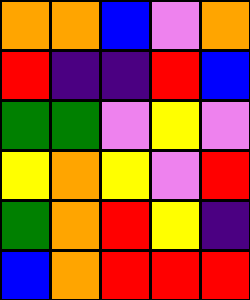[["orange", "orange", "blue", "violet", "orange"], ["red", "indigo", "indigo", "red", "blue"], ["green", "green", "violet", "yellow", "violet"], ["yellow", "orange", "yellow", "violet", "red"], ["green", "orange", "red", "yellow", "indigo"], ["blue", "orange", "red", "red", "red"]]